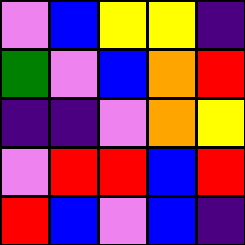[["violet", "blue", "yellow", "yellow", "indigo"], ["green", "violet", "blue", "orange", "red"], ["indigo", "indigo", "violet", "orange", "yellow"], ["violet", "red", "red", "blue", "red"], ["red", "blue", "violet", "blue", "indigo"]]